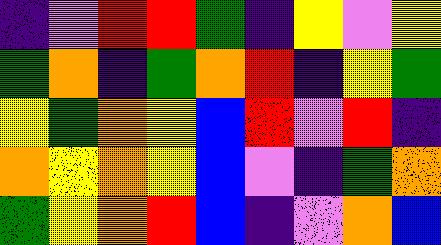[["indigo", "violet", "red", "red", "green", "indigo", "yellow", "violet", "yellow"], ["green", "orange", "indigo", "green", "orange", "red", "indigo", "yellow", "green"], ["yellow", "green", "orange", "yellow", "blue", "red", "violet", "red", "indigo"], ["orange", "yellow", "orange", "yellow", "blue", "violet", "indigo", "green", "orange"], ["green", "yellow", "orange", "red", "blue", "indigo", "violet", "orange", "blue"]]